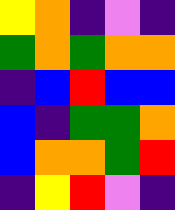[["yellow", "orange", "indigo", "violet", "indigo"], ["green", "orange", "green", "orange", "orange"], ["indigo", "blue", "red", "blue", "blue"], ["blue", "indigo", "green", "green", "orange"], ["blue", "orange", "orange", "green", "red"], ["indigo", "yellow", "red", "violet", "indigo"]]